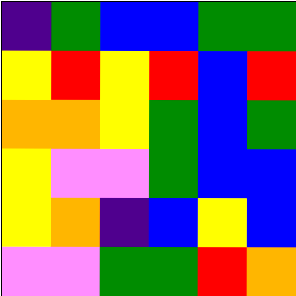[["indigo", "green", "blue", "blue", "green", "green"], ["yellow", "red", "yellow", "red", "blue", "red"], ["orange", "orange", "yellow", "green", "blue", "green"], ["yellow", "violet", "violet", "green", "blue", "blue"], ["yellow", "orange", "indigo", "blue", "yellow", "blue"], ["violet", "violet", "green", "green", "red", "orange"]]